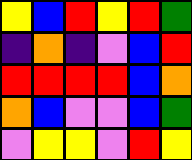[["yellow", "blue", "red", "yellow", "red", "green"], ["indigo", "orange", "indigo", "violet", "blue", "red"], ["red", "red", "red", "red", "blue", "orange"], ["orange", "blue", "violet", "violet", "blue", "green"], ["violet", "yellow", "yellow", "violet", "red", "yellow"]]